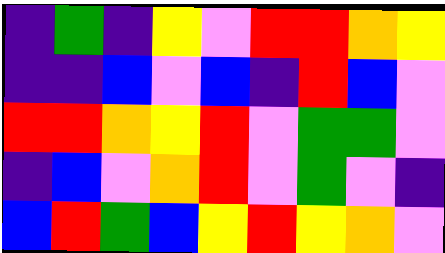[["indigo", "green", "indigo", "yellow", "violet", "red", "red", "orange", "yellow"], ["indigo", "indigo", "blue", "violet", "blue", "indigo", "red", "blue", "violet"], ["red", "red", "orange", "yellow", "red", "violet", "green", "green", "violet"], ["indigo", "blue", "violet", "orange", "red", "violet", "green", "violet", "indigo"], ["blue", "red", "green", "blue", "yellow", "red", "yellow", "orange", "violet"]]